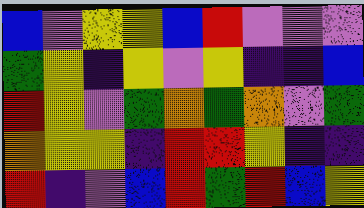[["blue", "violet", "yellow", "yellow", "blue", "red", "violet", "violet", "violet"], ["green", "yellow", "indigo", "yellow", "violet", "yellow", "indigo", "indigo", "blue"], ["red", "yellow", "violet", "green", "orange", "green", "orange", "violet", "green"], ["orange", "yellow", "yellow", "indigo", "red", "red", "yellow", "indigo", "indigo"], ["red", "indigo", "violet", "blue", "red", "green", "red", "blue", "yellow"]]